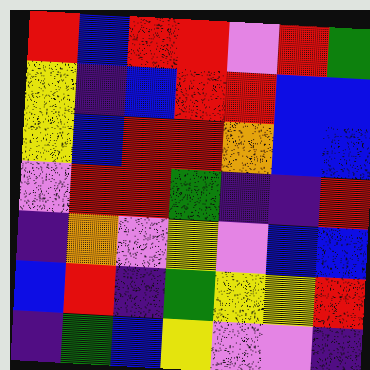[["red", "blue", "red", "red", "violet", "red", "green"], ["yellow", "indigo", "blue", "red", "red", "blue", "blue"], ["yellow", "blue", "red", "red", "orange", "blue", "blue"], ["violet", "red", "red", "green", "indigo", "indigo", "red"], ["indigo", "orange", "violet", "yellow", "violet", "blue", "blue"], ["blue", "red", "indigo", "green", "yellow", "yellow", "red"], ["indigo", "green", "blue", "yellow", "violet", "violet", "indigo"]]